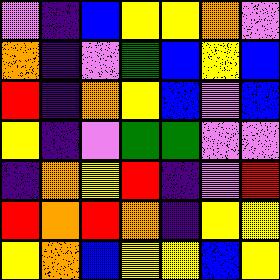[["violet", "indigo", "blue", "yellow", "yellow", "orange", "violet"], ["orange", "indigo", "violet", "green", "blue", "yellow", "blue"], ["red", "indigo", "orange", "yellow", "blue", "violet", "blue"], ["yellow", "indigo", "violet", "green", "green", "violet", "violet"], ["indigo", "orange", "yellow", "red", "indigo", "violet", "red"], ["red", "orange", "red", "orange", "indigo", "yellow", "yellow"], ["yellow", "orange", "blue", "yellow", "yellow", "blue", "yellow"]]